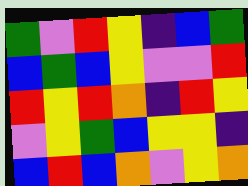[["green", "violet", "red", "yellow", "indigo", "blue", "green"], ["blue", "green", "blue", "yellow", "violet", "violet", "red"], ["red", "yellow", "red", "orange", "indigo", "red", "yellow"], ["violet", "yellow", "green", "blue", "yellow", "yellow", "indigo"], ["blue", "red", "blue", "orange", "violet", "yellow", "orange"]]